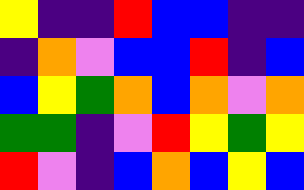[["yellow", "indigo", "indigo", "red", "blue", "blue", "indigo", "indigo"], ["indigo", "orange", "violet", "blue", "blue", "red", "indigo", "blue"], ["blue", "yellow", "green", "orange", "blue", "orange", "violet", "orange"], ["green", "green", "indigo", "violet", "red", "yellow", "green", "yellow"], ["red", "violet", "indigo", "blue", "orange", "blue", "yellow", "blue"]]